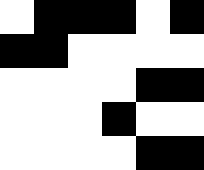[["white", "black", "black", "black", "white", "black"], ["black", "black", "white", "white", "white", "white"], ["white", "white", "white", "white", "black", "black"], ["white", "white", "white", "black", "white", "white"], ["white", "white", "white", "white", "black", "black"]]